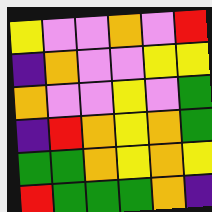[["yellow", "violet", "violet", "orange", "violet", "red"], ["indigo", "orange", "violet", "violet", "yellow", "yellow"], ["orange", "violet", "violet", "yellow", "violet", "green"], ["indigo", "red", "orange", "yellow", "orange", "green"], ["green", "green", "orange", "yellow", "orange", "yellow"], ["red", "green", "green", "green", "orange", "indigo"]]